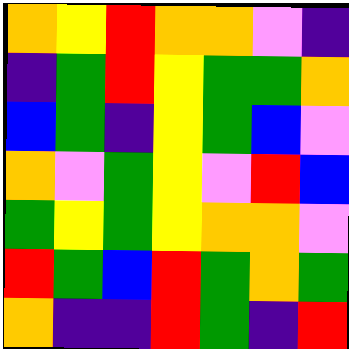[["orange", "yellow", "red", "orange", "orange", "violet", "indigo"], ["indigo", "green", "red", "yellow", "green", "green", "orange"], ["blue", "green", "indigo", "yellow", "green", "blue", "violet"], ["orange", "violet", "green", "yellow", "violet", "red", "blue"], ["green", "yellow", "green", "yellow", "orange", "orange", "violet"], ["red", "green", "blue", "red", "green", "orange", "green"], ["orange", "indigo", "indigo", "red", "green", "indigo", "red"]]